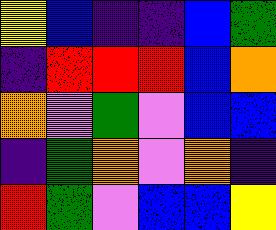[["yellow", "blue", "indigo", "indigo", "blue", "green"], ["indigo", "red", "red", "red", "blue", "orange"], ["orange", "violet", "green", "violet", "blue", "blue"], ["indigo", "green", "orange", "violet", "orange", "indigo"], ["red", "green", "violet", "blue", "blue", "yellow"]]